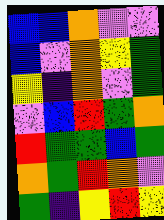[["blue", "blue", "orange", "violet", "violet"], ["blue", "violet", "orange", "yellow", "green"], ["yellow", "indigo", "orange", "violet", "green"], ["violet", "blue", "red", "green", "orange"], ["red", "green", "green", "blue", "green"], ["orange", "green", "red", "orange", "violet"], ["green", "indigo", "yellow", "red", "yellow"]]